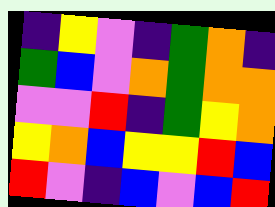[["indigo", "yellow", "violet", "indigo", "green", "orange", "indigo"], ["green", "blue", "violet", "orange", "green", "orange", "orange"], ["violet", "violet", "red", "indigo", "green", "yellow", "orange"], ["yellow", "orange", "blue", "yellow", "yellow", "red", "blue"], ["red", "violet", "indigo", "blue", "violet", "blue", "red"]]